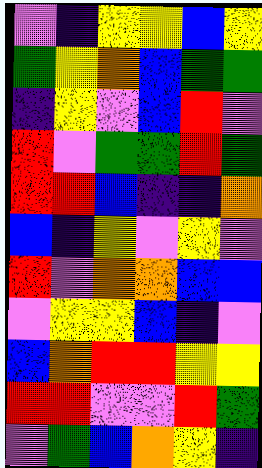[["violet", "indigo", "yellow", "yellow", "blue", "yellow"], ["green", "yellow", "orange", "blue", "green", "green"], ["indigo", "yellow", "violet", "blue", "red", "violet"], ["red", "violet", "green", "green", "red", "green"], ["red", "red", "blue", "indigo", "indigo", "orange"], ["blue", "indigo", "yellow", "violet", "yellow", "violet"], ["red", "violet", "orange", "orange", "blue", "blue"], ["violet", "yellow", "yellow", "blue", "indigo", "violet"], ["blue", "orange", "red", "red", "yellow", "yellow"], ["red", "red", "violet", "violet", "red", "green"], ["violet", "green", "blue", "orange", "yellow", "indigo"]]